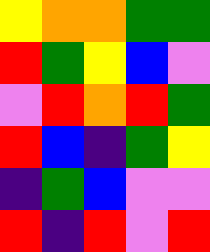[["yellow", "orange", "orange", "green", "green"], ["red", "green", "yellow", "blue", "violet"], ["violet", "red", "orange", "red", "green"], ["red", "blue", "indigo", "green", "yellow"], ["indigo", "green", "blue", "violet", "violet"], ["red", "indigo", "red", "violet", "red"]]